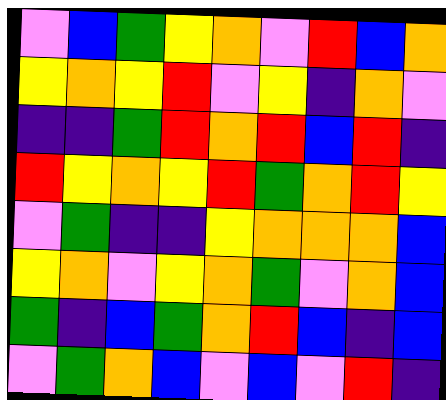[["violet", "blue", "green", "yellow", "orange", "violet", "red", "blue", "orange"], ["yellow", "orange", "yellow", "red", "violet", "yellow", "indigo", "orange", "violet"], ["indigo", "indigo", "green", "red", "orange", "red", "blue", "red", "indigo"], ["red", "yellow", "orange", "yellow", "red", "green", "orange", "red", "yellow"], ["violet", "green", "indigo", "indigo", "yellow", "orange", "orange", "orange", "blue"], ["yellow", "orange", "violet", "yellow", "orange", "green", "violet", "orange", "blue"], ["green", "indigo", "blue", "green", "orange", "red", "blue", "indigo", "blue"], ["violet", "green", "orange", "blue", "violet", "blue", "violet", "red", "indigo"]]